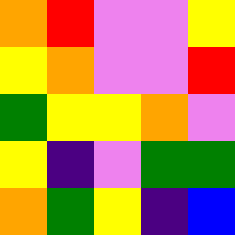[["orange", "red", "violet", "violet", "yellow"], ["yellow", "orange", "violet", "violet", "red"], ["green", "yellow", "yellow", "orange", "violet"], ["yellow", "indigo", "violet", "green", "green"], ["orange", "green", "yellow", "indigo", "blue"]]